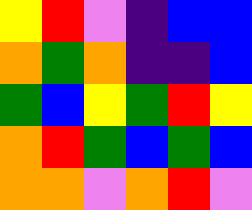[["yellow", "red", "violet", "indigo", "blue", "blue"], ["orange", "green", "orange", "indigo", "indigo", "blue"], ["green", "blue", "yellow", "green", "red", "yellow"], ["orange", "red", "green", "blue", "green", "blue"], ["orange", "orange", "violet", "orange", "red", "violet"]]